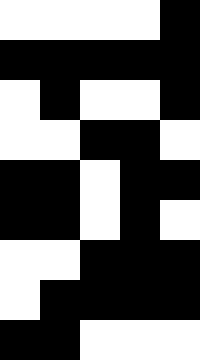[["white", "white", "white", "white", "black"], ["black", "black", "black", "black", "black"], ["white", "black", "white", "white", "black"], ["white", "white", "black", "black", "white"], ["black", "black", "white", "black", "black"], ["black", "black", "white", "black", "white"], ["white", "white", "black", "black", "black"], ["white", "black", "black", "black", "black"], ["black", "black", "white", "white", "white"]]